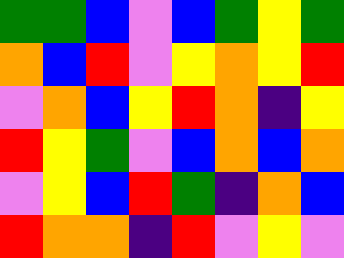[["green", "green", "blue", "violet", "blue", "green", "yellow", "green"], ["orange", "blue", "red", "violet", "yellow", "orange", "yellow", "red"], ["violet", "orange", "blue", "yellow", "red", "orange", "indigo", "yellow"], ["red", "yellow", "green", "violet", "blue", "orange", "blue", "orange"], ["violet", "yellow", "blue", "red", "green", "indigo", "orange", "blue"], ["red", "orange", "orange", "indigo", "red", "violet", "yellow", "violet"]]